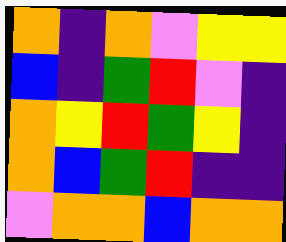[["orange", "indigo", "orange", "violet", "yellow", "yellow"], ["blue", "indigo", "green", "red", "violet", "indigo"], ["orange", "yellow", "red", "green", "yellow", "indigo"], ["orange", "blue", "green", "red", "indigo", "indigo"], ["violet", "orange", "orange", "blue", "orange", "orange"]]